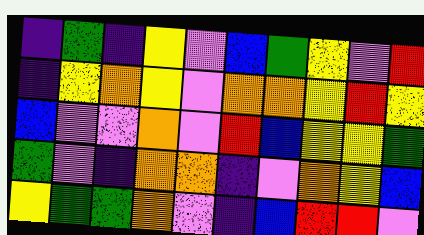[["indigo", "green", "indigo", "yellow", "violet", "blue", "green", "yellow", "violet", "red"], ["indigo", "yellow", "orange", "yellow", "violet", "orange", "orange", "yellow", "red", "yellow"], ["blue", "violet", "violet", "orange", "violet", "red", "blue", "yellow", "yellow", "green"], ["green", "violet", "indigo", "orange", "orange", "indigo", "violet", "orange", "yellow", "blue"], ["yellow", "green", "green", "orange", "violet", "indigo", "blue", "red", "red", "violet"]]